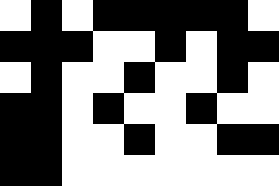[["white", "black", "white", "black", "black", "black", "black", "black", "white"], ["black", "black", "black", "white", "white", "black", "white", "black", "black"], ["white", "black", "white", "white", "black", "white", "white", "black", "white"], ["black", "black", "white", "black", "white", "white", "black", "white", "white"], ["black", "black", "white", "white", "black", "white", "white", "black", "black"], ["black", "black", "white", "white", "white", "white", "white", "white", "white"]]